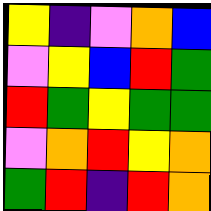[["yellow", "indigo", "violet", "orange", "blue"], ["violet", "yellow", "blue", "red", "green"], ["red", "green", "yellow", "green", "green"], ["violet", "orange", "red", "yellow", "orange"], ["green", "red", "indigo", "red", "orange"]]